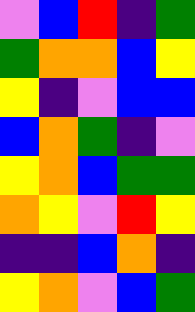[["violet", "blue", "red", "indigo", "green"], ["green", "orange", "orange", "blue", "yellow"], ["yellow", "indigo", "violet", "blue", "blue"], ["blue", "orange", "green", "indigo", "violet"], ["yellow", "orange", "blue", "green", "green"], ["orange", "yellow", "violet", "red", "yellow"], ["indigo", "indigo", "blue", "orange", "indigo"], ["yellow", "orange", "violet", "blue", "green"]]